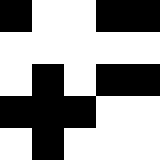[["black", "white", "white", "black", "black"], ["white", "white", "white", "white", "white"], ["white", "black", "white", "black", "black"], ["black", "black", "black", "white", "white"], ["white", "black", "white", "white", "white"]]